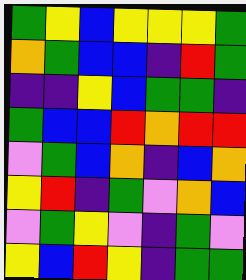[["green", "yellow", "blue", "yellow", "yellow", "yellow", "green"], ["orange", "green", "blue", "blue", "indigo", "red", "green"], ["indigo", "indigo", "yellow", "blue", "green", "green", "indigo"], ["green", "blue", "blue", "red", "orange", "red", "red"], ["violet", "green", "blue", "orange", "indigo", "blue", "orange"], ["yellow", "red", "indigo", "green", "violet", "orange", "blue"], ["violet", "green", "yellow", "violet", "indigo", "green", "violet"], ["yellow", "blue", "red", "yellow", "indigo", "green", "green"]]